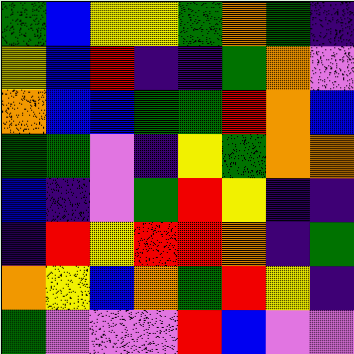[["green", "blue", "yellow", "yellow", "green", "orange", "green", "indigo"], ["yellow", "blue", "red", "indigo", "indigo", "green", "orange", "violet"], ["orange", "blue", "blue", "green", "green", "red", "orange", "blue"], ["green", "green", "violet", "indigo", "yellow", "green", "orange", "orange"], ["blue", "indigo", "violet", "green", "red", "yellow", "indigo", "indigo"], ["indigo", "red", "yellow", "red", "red", "orange", "indigo", "green"], ["orange", "yellow", "blue", "orange", "green", "red", "yellow", "indigo"], ["green", "violet", "violet", "violet", "red", "blue", "violet", "violet"]]